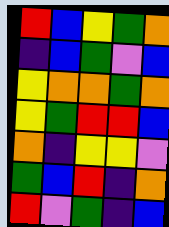[["red", "blue", "yellow", "green", "orange"], ["indigo", "blue", "green", "violet", "blue"], ["yellow", "orange", "orange", "green", "orange"], ["yellow", "green", "red", "red", "blue"], ["orange", "indigo", "yellow", "yellow", "violet"], ["green", "blue", "red", "indigo", "orange"], ["red", "violet", "green", "indigo", "blue"]]